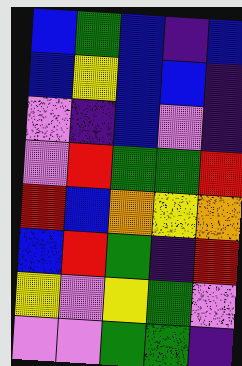[["blue", "green", "blue", "indigo", "blue"], ["blue", "yellow", "blue", "blue", "indigo"], ["violet", "indigo", "blue", "violet", "indigo"], ["violet", "red", "green", "green", "red"], ["red", "blue", "orange", "yellow", "orange"], ["blue", "red", "green", "indigo", "red"], ["yellow", "violet", "yellow", "green", "violet"], ["violet", "violet", "green", "green", "indigo"]]